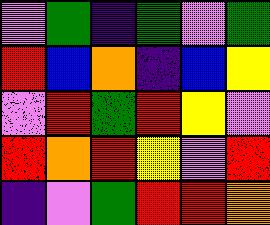[["violet", "green", "indigo", "green", "violet", "green"], ["red", "blue", "orange", "indigo", "blue", "yellow"], ["violet", "red", "green", "red", "yellow", "violet"], ["red", "orange", "red", "yellow", "violet", "red"], ["indigo", "violet", "green", "red", "red", "orange"]]